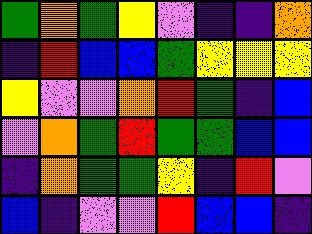[["green", "orange", "green", "yellow", "violet", "indigo", "indigo", "orange"], ["indigo", "red", "blue", "blue", "green", "yellow", "yellow", "yellow"], ["yellow", "violet", "violet", "orange", "red", "green", "indigo", "blue"], ["violet", "orange", "green", "red", "green", "green", "blue", "blue"], ["indigo", "orange", "green", "green", "yellow", "indigo", "red", "violet"], ["blue", "indigo", "violet", "violet", "red", "blue", "blue", "indigo"]]